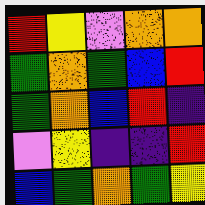[["red", "yellow", "violet", "orange", "orange"], ["green", "orange", "green", "blue", "red"], ["green", "orange", "blue", "red", "indigo"], ["violet", "yellow", "indigo", "indigo", "red"], ["blue", "green", "orange", "green", "yellow"]]